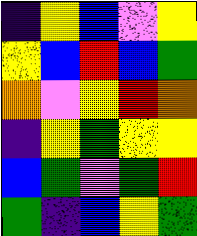[["indigo", "yellow", "blue", "violet", "yellow"], ["yellow", "blue", "red", "blue", "green"], ["orange", "violet", "yellow", "red", "orange"], ["indigo", "yellow", "green", "yellow", "yellow"], ["blue", "green", "violet", "green", "red"], ["green", "indigo", "blue", "yellow", "green"]]